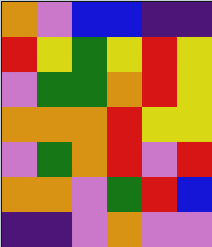[["orange", "violet", "blue", "blue", "indigo", "indigo"], ["red", "yellow", "green", "yellow", "red", "yellow"], ["violet", "green", "green", "orange", "red", "yellow"], ["orange", "orange", "orange", "red", "yellow", "yellow"], ["violet", "green", "orange", "red", "violet", "red"], ["orange", "orange", "violet", "green", "red", "blue"], ["indigo", "indigo", "violet", "orange", "violet", "violet"]]